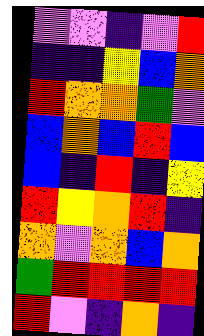[["violet", "violet", "indigo", "violet", "red"], ["indigo", "indigo", "yellow", "blue", "orange"], ["red", "orange", "orange", "green", "violet"], ["blue", "orange", "blue", "red", "blue"], ["blue", "indigo", "red", "indigo", "yellow"], ["red", "yellow", "orange", "red", "indigo"], ["orange", "violet", "orange", "blue", "orange"], ["green", "red", "red", "red", "red"], ["red", "violet", "indigo", "orange", "indigo"]]